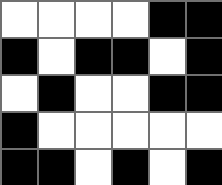[["white", "white", "white", "white", "black", "black"], ["black", "white", "black", "black", "white", "black"], ["white", "black", "white", "white", "black", "black"], ["black", "white", "white", "white", "white", "white"], ["black", "black", "white", "black", "white", "black"]]